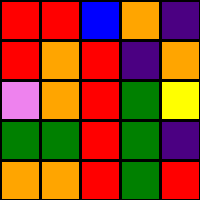[["red", "red", "blue", "orange", "indigo"], ["red", "orange", "red", "indigo", "orange"], ["violet", "orange", "red", "green", "yellow"], ["green", "green", "red", "green", "indigo"], ["orange", "orange", "red", "green", "red"]]